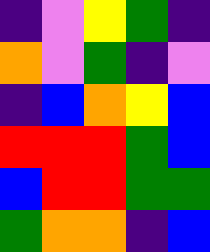[["indigo", "violet", "yellow", "green", "indigo"], ["orange", "violet", "green", "indigo", "violet"], ["indigo", "blue", "orange", "yellow", "blue"], ["red", "red", "red", "green", "blue"], ["blue", "red", "red", "green", "green"], ["green", "orange", "orange", "indigo", "blue"]]